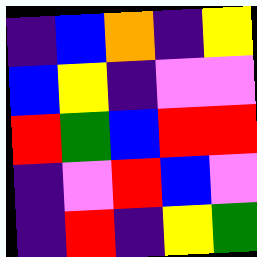[["indigo", "blue", "orange", "indigo", "yellow"], ["blue", "yellow", "indigo", "violet", "violet"], ["red", "green", "blue", "red", "red"], ["indigo", "violet", "red", "blue", "violet"], ["indigo", "red", "indigo", "yellow", "green"]]